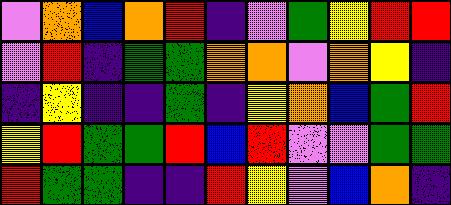[["violet", "orange", "blue", "orange", "red", "indigo", "violet", "green", "yellow", "red", "red"], ["violet", "red", "indigo", "green", "green", "orange", "orange", "violet", "orange", "yellow", "indigo"], ["indigo", "yellow", "indigo", "indigo", "green", "indigo", "yellow", "orange", "blue", "green", "red"], ["yellow", "red", "green", "green", "red", "blue", "red", "violet", "violet", "green", "green"], ["red", "green", "green", "indigo", "indigo", "red", "yellow", "violet", "blue", "orange", "indigo"]]